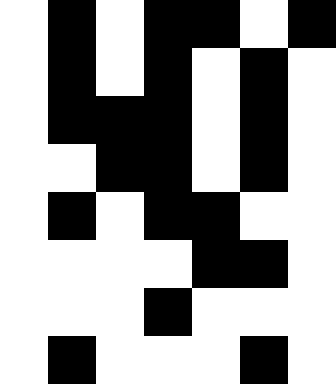[["white", "black", "white", "black", "black", "white", "black"], ["white", "black", "white", "black", "white", "black", "white"], ["white", "black", "black", "black", "white", "black", "white"], ["white", "white", "black", "black", "white", "black", "white"], ["white", "black", "white", "black", "black", "white", "white"], ["white", "white", "white", "white", "black", "black", "white"], ["white", "white", "white", "black", "white", "white", "white"], ["white", "black", "white", "white", "white", "black", "white"]]